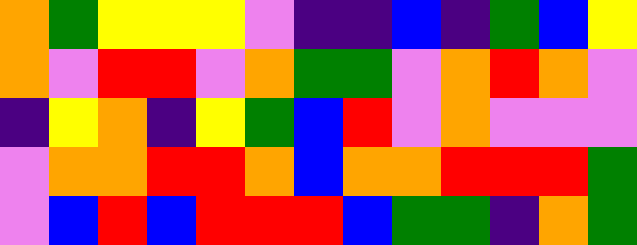[["orange", "green", "yellow", "yellow", "yellow", "violet", "indigo", "indigo", "blue", "indigo", "green", "blue", "yellow"], ["orange", "violet", "red", "red", "violet", "orange", "green", "green", "violet", "orange", "red", "orange", "violet"], ["indigo", "yellow", "orange", "indigo", "yellow", "green", "blue", "red", "violet", "orange", "violet", "violet", "violet"], ["violet", "orange", "orange", "red", "red", "orange", "blue", "orange", "orange", "red", "red", "red", "green"], ["violet", "blue", "red", "blue", "red", "red", "red", "blue", "green", "green", "indigo", "orange", "green"]]